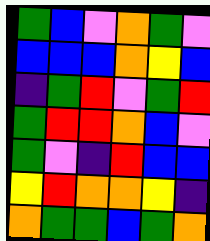[["green", "blue", "violet", "orange", "green", "violet"], ["blue", "blue", "blue", "orange", "yellow", "blue"], ["indigo", "green", "red", "violet", "green", "red"], ["green", "red", "red", "orange", "blue", "violet"], ["green", "violet", "indigo", "red", "blue", "blue"], ["yellow", "red", "orange", "orange", "yellow", "indigo"], ["orange", "green", "green", "blue", "green", "orange"]]